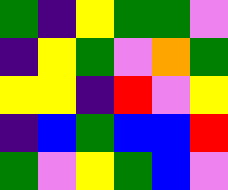[["green", "indigo", "yellow", "green", "green", "violet"], ["indigo", "yellow", "green", "violet", "orange", "green"], ["yellow", "yellow", "indigo", "red", "violet", "yellow"], ["indigo", "blue", "green", "blue", "blue", "red"], ["green", "violet", "yellow", "green", "blue", "violet"]]